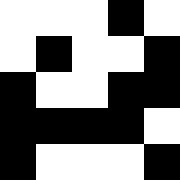[["white", "white", "white", "black", "white"], ["white", "black", "white", "white", "black"], ["black", "white", "white", "black", "black"], ["black", "black", "black", "black", "white"], ["black", "white", "white", "white", "black"]]